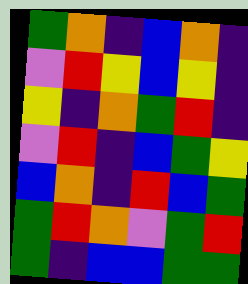[["green", "orange", "indigo", "blue", "orange", "indigo"], ["violet", "red", "yellow", "blue", "yellow", "indigo"], ["yellow", "indigo", "orange", "green", "red", "indigo"], ["violet", "red", "indigo", "blue", "green", "yellow"], ["blue", "orange", "indigo", "red", "blue", "green"], ["green", "red", "orange", "violet", "green", "red"], ["green", "indigo", "blue", "blue", "green", "green"]]